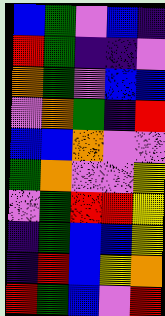[["blue", "green", "violet", "blue", "indigo"], ["red", "green", "indigo", "indigo", "violet"], ["orange", "green", "violet", "blue", "blue"], ["violet", "orange", "green", "indigo", "red"], ["blue", "blue", "orange", "violet", "violet"], ["green", "orange", "violet", "violet", "yellow"], ["violet", "green", "red", "red", "yellow"], ["indigo", "green", "blue", "blue", "yellow"], ["indigo", "red", "blue", "yellow", "orange"], ["red", "green", "blue", "violet", "red"]]